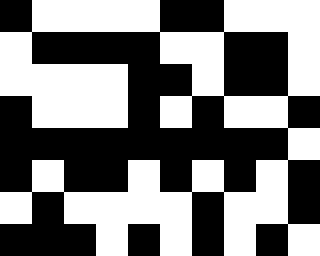[["black", "white", "white", "white", "white", "black", "black", "white", "white", "white"], ["white", "black", "black", "black", "black", "white", "white", "black", "black", "white"], ["white", "white", "white", "white", "black", "black", "white", "black", "black", "white"], ["black", "white", "white", "white", "black", "white", "black", "white", "white", "black"], ["black", "black", "black", "black", "black", "black", "black", "black", "black", "white"], ["black", "white", "black", "black", "white", "black", "white", "black", "white", "black"], ["white", "black", "white", "white", "white", "white", "black", "white", "white", "black"], ["black", "black", "black", "white", "black", "white", "black", "white", "black", "white"]]